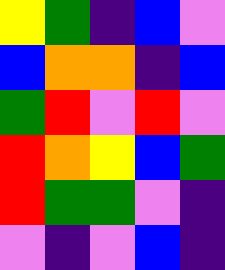[["yellow", "green", "indigo", "blue", "violet"], ["blue", "orange", "orange", "indigo", "blue"], ["green", "red", "violet", "red", "violet"], ["red", "orange", "yellow", "blue", "green"], ["red", "green", "green", "violet", "indigo"], ["violet", "indigo", "violet", "blue", "indigo"]]